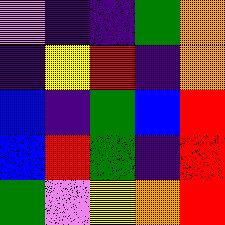[["violet", "indigo", "indigo", "green", "orange"], ["indigo", "yellow", "red", "indigo", "orange"], ["blue", "indigo", "green", "blue", "red"], ["blue", "red", "green", "indigo", "red"], ["green", "violet", "yellow", "orange", "red"]]